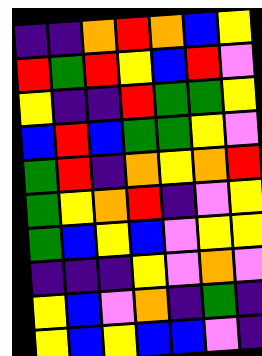[["indigo", "indigo", "orange", "red", "orange", "blue", "yellow"], ["red", "green", "red", "yellow", "blue", "red", "violet"], ["yellow", "indigo", "indigo", "red", "green", "green", "yellow"], ["blue", "red", "blue", "green", "green", "yellow", "violet"], ["green", "red", "indigo", "orange", "yellow", "orange", "red"], ["green", "yellow", "orange", "red", "indigo", "violet", "yellow"], ["green", "blue", "yellow", "blue", "violet", "yellow", "yellow"], ["indigo", "indigo", "indigo", "yellow", "violet", "orange", "violet"], ["yellow", "blue", "violet", "orange", "indigo", "green", "indigo"], ["yellow", "blue", "yellow", "blue", "blue", "violet", "indigo"]]